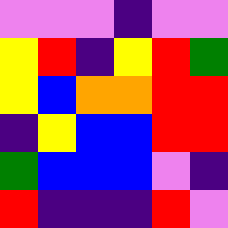[["violet", "violet", "violet", "indigo", "violet", "violet"], ["yellow", "red", "indigo", "yellow", "red", "green"], ["yellow", "blue", "orange", "orange", "red", "red"], ["indigo", "yellow", "blue", "blue", "red", "red"], ["green", "blue", "blue", "blue", "violet", "indigo"], ["red", "indigo", "indigo", "indigo", "red", "violet"]]